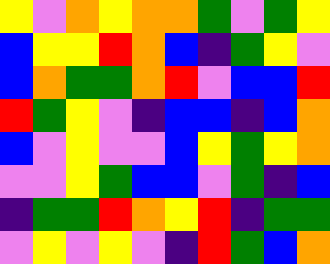[["yellow", "violet", "orange", "yellow", "orange", "orange", "green", "violet", "green", "yellow"], ["blue", "yellow", "yellow", "red", "orange", "blue", "indigo", "green", "yellow", "violet"], ["blue", "orange", "green", "green", "orange", "red", "violet", "blue", "blue", "red"], ["red", "green", "yellow", "violet", "indigo", "blue", "blue", "indigo", "blue", "orange"], ["blue", "violet", "yellow", "violet", "violet", "blue", "yellow", "green", "yellow", "orange"], ["violet", "violet", "yellow", "green", "blue", "blue", "violet", "green", "indigo", "blue"], ["indigo", "green", "green", "red", "orange", "yellow", "red", "indigo", "green", "green"], ["violet", "yellow", "violet", "yellow", "violet", "indigo", "red", "green", "blue", "orange"]]